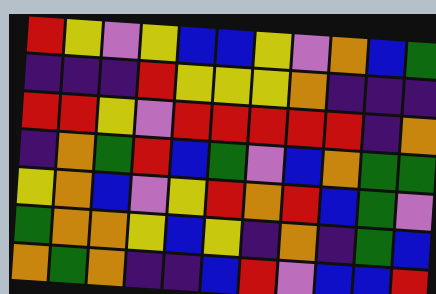[["red", "yellow", "violet", "yellow", "blue", "blue", "yellow", "violet", "orange", "blue", "green"], ["indigo", "indigo", "indigo", "red", "yellow", "yellow", "yellow", "orange", "indigo", "indigo", "indigo"], ["red", "red", "yellow", "violet", "red", "red", "red", "red", "red", "indigo", "orange"], ["indigo", "orange", "green", "red", "blue", "green", "violet", "blue", "orange", "green", "green"], ["yellow", "orange", "blue", "violet", "yellow", "red", "orange", "red", "blue", "green", "violet"], ["green", "orange", "orange", "yellow", "blue", "yellow", "indigo", "orange", "indigo", "green", "blue"], ["orange", "green", "orange", "indigo", "indigo", "blue", "red", "violet", "blue", "blue", "red"]]